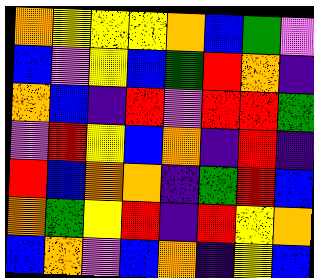[["orange", "yellow", "yellow", "yellow", "orange", "blue", "green", "violet"], ["blue", "violet", "yellow", "blue", "green", "red", "orange", "indigo"], ["orange", "blue", "indigo", "red", "violet", "red", "red", "green"], ["violet", "red", "yellow", "blue", "orange", "indigo", "red", "indigo"], ["red", "blue", "orange", "orange", "indigo", "green", "red", "blue"], ["orange", "green", "yellow", "red", "indigo", "red", "yellow", "orange"], ["blue", "orange", "violet", "blue", "orange", "indigo", "yellow", "blue"]]